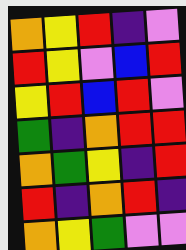[["orange", "yellow", "red", "indigo", "violet"], ["red", "yellow", "violet", "blue", "red"], ["yellow", "red", "blue", "red", "violet"], ["green", "indigo", "orange", "red", "red"], ["orange", "green", "yellow", "indigo", "red"], ["red", "indigo", "orange", "red", "indigo"], ["orange", "yellow", "green", "violet", "violet"]]